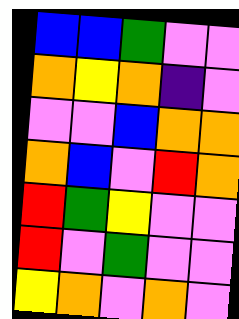[["blue", "blue", "green", "violet", "violet"], ["orange", "yellow", "orange", "indigo", "violet"], ["violet", "violet", "blue", "orange", "orange"], ["orange", "blue", "violet", "red", "orange"], ["red", "green", "yellow", "violet", "violet"], ["red", "violet", "green", "violet", "violet"], ["yellow", "orange", "violet", "orange", "violet"]]